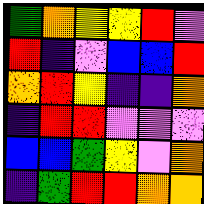[["green", "orange", "yellow", "yellow", "red", "violet"], ["red", "indigo", "violet", "blue", "blue", "red"], ["orange", "red", "yellow", "indigo", "indigo", "orange"], ["indigo", "red", "red", "violet", "violet", "violet"], ["blue", "blue", "green", "yellow", "violet", "orange"], ["indigo", "green", "red", "red", "orange", "orange"]]